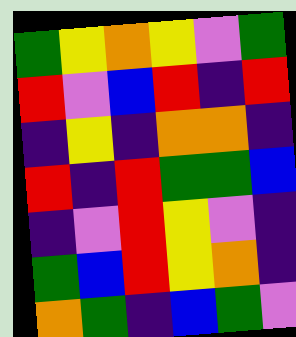[["green", "yellow", "orange", "yellow", "violet", "green"], ["red", "violet", "blue", "red", "indigo", "red"], ["indigo", "yellow", "indigo", "orange", "orange", "indigo"], ["red", "indigo", "red", "green", "green", "blue"], ["indigo", "violet", "red", "yellow", "violet", "indigo"], ["green", "blue", "red", "yellow", "orange", "indigo"], ["orange", "green", "indigo", "blue", "green", "violet"]]